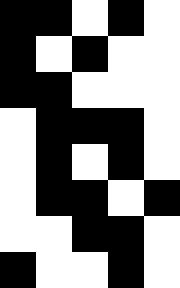[["black", "black", "white", "black", "white"], ["black", "white", "black", "white", "white"], ["black", "black", "white", "white", "white"], ["white", "black", "black", "black", "white"], ["white", "black", "white", "black", "white"], ["white", "black", "black", "white", "black"], ["white", "white", "black", "black", "white"], ["black", "white", "white", "black", "white"]]